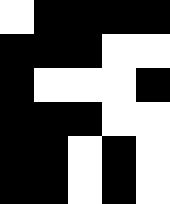[["white", "black", "black", "black", "black"], ["black", "black", "black", "white", "white"], ["black", "white", "white", "white", "black"], ["black", "black", "black", "white", "white"], ["black", "black", "white", "black", "white"], ["black", "black", "white", "black", "white"]]